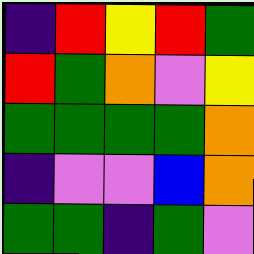[["indigo", "red", "yellow", "red", "green"], ["red", "green", "orange", "violet", "yellow"], ["green", "green", "green", "green", "orange"], ["indigo", "violet", "violet", "blue", "orange"], ["green", "green", "indigo", "green", "violet"]]